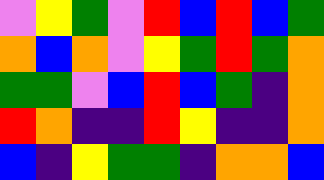[["violet", "yellow", "green", "violet", "red", "blue", "red", "blue", "green"], ["orange", "blue", "orange", "violet", "yellow", "green", "red", "green", "orange"], ["green", "green", "violet", "blue", "red", "blue", "green", "indigo", "orange"], ["red", "orange", "indigo", "indigo", "red", "yellow", "indigo", "indigo", "orange"], ["blue", "indigo", "yellow", "green", "green", "indigo", "orange", "orange", "blue"]]